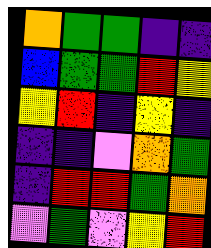[["orange", "green", "green", "indigo", "indigo"], ["blue", "green", "green", "red", "yellow"], ["yellow", "red", "indigo", "yellow", "indigo"], ["indigo", "indigo", "violet", "orange", "green"], ["indigo", "red", "red", "green", "orange"], ["violet", "green", "violet", "yellow", "red"]]